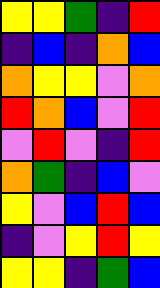[["yellow", "yellow", "green", "indigo", "red"], ["indigo", "blue", "indigo", "orange", "blue"], ["orange", "yellow", "yellow", "violet", "orange"], ["red", "orange", "blue", "violet", "red"], ["violet", "red", "violet", "indigo", "red"], ["orange", "green", "indigo", "blue", "violet"], ["yellow", "violet", "blue", "red", "blue"], ["indigo", "violet", "yellow", "red", "yellow"], ["yellow", "yellow", "indigo", "green", "blue"]]